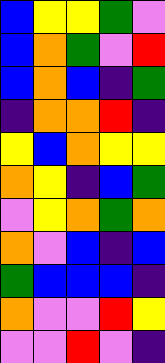[["blue", "yellow", "yellow", "green", "violet"], ["blue", "orange", "green", "violet", "red"], ["blue", "orange", "blue", "indigo", "green"], ["indigo", "orange", "orange", "red", "indigo"], ["yellow", "blue", "orange", "yellow", "yellow"], ["orange", "yellow", "indigo", "blue", "green"], ["violet", "yellow", "orange", "green", "orange"], ["orange", "violet", "blue", "indigo", "blue"], ["green", "blue", "blue", "blue", "indigo"], ["orange", "violet", "violet", "red", "yellow"], ["violet", "violet", "red", "violet", "indigo"]]